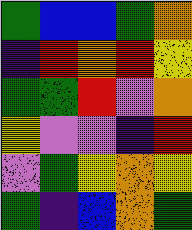[["green", "blue", "blue", "green", "orange"], ["indigo", "red", "orange", "red", "yellow"], ["green", "green", "red", "violet", "orange"], ["yellow", "violet", "violet", "indigo", "red"], ["violet", "green", "yellow", "orange", "yellow"], ["green", "indigo", "blue", "orange", "green"]]